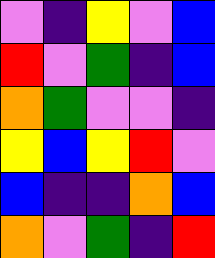[["violet", "indigo", "yellow", "violet", "blue"], ["red", "violet", "green", "indigo", "blue"], ["orange", "green", "violet", "violet", "indigo"], ["yellow", "blue", "yellow", "red", "violet"], ["blue", "indigo", "indigo", "orange", "blue"], ["orange", "violet", "green", "indigo", "red"]]